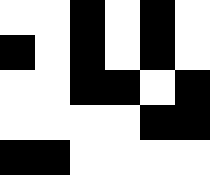[["white", "white", "black", "white", "black", "white"], ["black", "white", "black", "white", "black", "white"], ["white", "white", "black", "black", "white", "black"], ["white", "white", "white", "white", "black", "black"], ["black", "black", "white", "white", "white", "white"]]